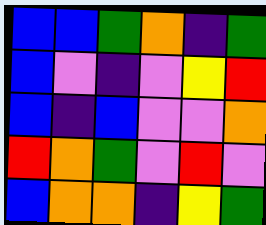[["blue", "blue", "green", "orange", "indigo", "green"], ["blue", "violet", "indigo", "violet", "yellow", "red"], ["blue", "indigo", "blue", "violet", "violet", "orange"], ["red", "orange", "green", "violet", "red", "violet"], ["blue", "orange", "orange", "indigo", "yellow", "green"]]